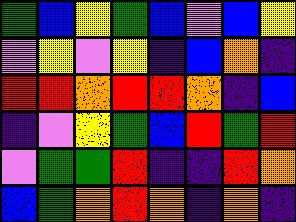[["green", "blue", "yellow", "green", "blue", "violet", "blue", "yellow"], ["violet", "yellow", "violet", "yellow", "indigo", "blue", "orange", "indigo"], ["red", "red", "orange", "red", "red", "orange", "indigo", "blue"], ["indigo", "violet", "yellow", "green", "blue", "red", "green", "red"], ["violet", "green", "green", "red", "indigo", "indigo", "red", "orange"], ["blue", "green", "orange", "red", "orange", "indigo", "orange", "indigo"]]